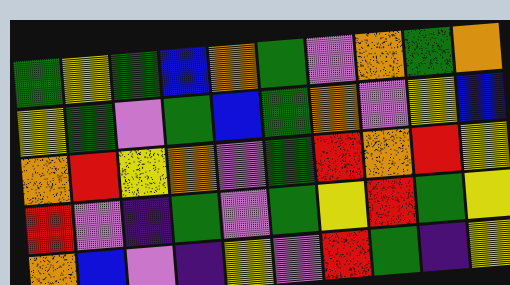[["green", "yellow", "green", "blue", "orange", "green", "violet", "orange", "green", "orange"], ["yellow", "green", "violet", "green", "blue", "green", "orange", "violet", "yellow", "blue"], ["orange", "red", "yellow", "orange", "violet", "green", "red", "orange", "red", "yellow"], ["red", "violet", "indigo", "green", "violet", "green", "yellow", "red", "green", "yellow"], ["orange", "blue", "violet", "indigo", "yellow", "violet", "red", "green", "indigo", "yellow"]]